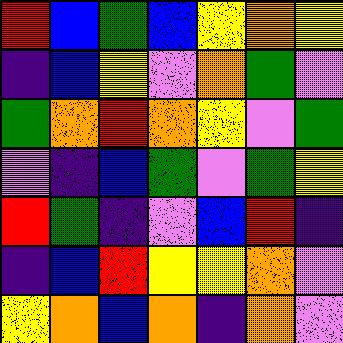[["red", "blue", "green", "blue", "yellow", "orange", "yellow"], ["indigo", "blue", "yellow", "violet", "orange", "green", "violet"], ["green", "orange", "red", "orange", "yellow", "violet", "green"], ["violet", "indigo", "blue", "green", "violet", "green", "yellow"], ["red", "green", "indigo", "violet", "blue", "red", "indigo"], ["indigo", "blue", "red", "yellow", "yellow", "orange", "violet"], ["yellow", "orange", "blue", "orange", "indigo", "orange", "violet"]]